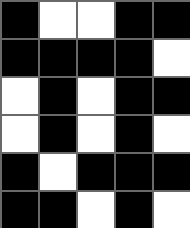[["black", "white", "white", "black", "black"], ["black", "black", "black", "black", "white"], ["white", "black", "white", "black", "black"], ["white", "black", "white", "black", "white"], ["black", "white", "black", "black", "black"], ["black", "black", "white", "black", "white"]]